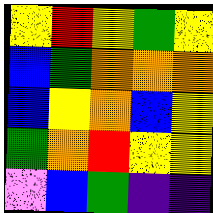[["yellow", "red", "yellow", "green", "yellow"], ["blue", "green", "orange", "orange", "orange"], ["blue", "yellow", "orange", "blue", "yellow"], ["green", "orange", "red", "yellow", "yellow"], ["violet", "blue", "green", "indigo", "indigo"]]